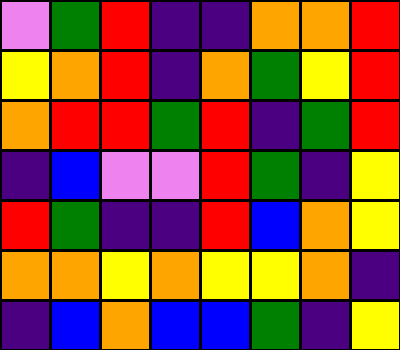[["violet", "green", "red", "indigo", "indigo", "orange", "orange", "red"], ["yellow", "orange", "red", "indigo", "orange", "green", "yellow", "red"], ["orange", "red", "red", "green", "red", "indigo", "green", "red"], ["indigo", "blue", "violet", "violet", "red", "green", "indigo", "yellow"], ["red", "green", "indigo", "indigo", "red", "blue", "orange", "yellow"], ["orange", "orange", "yellow", "orange", "yellow", "yellow", "orange", "indigo"], ["indigo", "blue", "orange", "blue", "blue", "green", "indigo", "yellow"]]